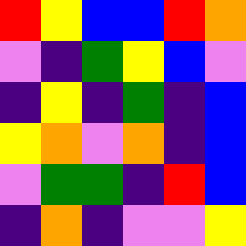[["red", "yellow", "blue", "blue", "red", "orange"], ["violet", "indigo", "green", "yellow", "blue", "violet"], ["indigo", "yellow", "indigo", "green", "indigo", "blue"], ["yellow", "orange", "violet", "orange", "indigo", "blue"], ["violet", "green", "green", "indigo", "red", "blue"], ["indigo", "orange", "indigo", "violet", "violet", "yellow"]]